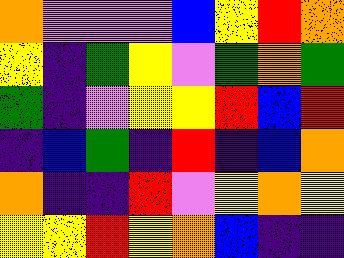[["orange", "violet", "violet", "violet", "blue", "yellow", "red", "orange"], ["yellow", "indigo", "green", "yellow", "violet", "green", "orange", "green"], ["green", "indigo", "violet", "yellow", "yellow", "red", "blue", "red"], ["indigo", "blue", "green", "indigo", "red", "indigo", "blue", "orange"], ["orange", "indigo", "indigo", "red", "violet", "yellow", "orange", "yellow"], ["yellow", "yellow", "red", "yellow", "orange", "blue", "indigo", "indigo"]]